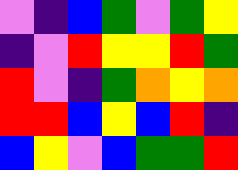[["violet", "indigo", "blue", "green", "violet", "green", "yellow"], ["indigo", "violet", "red", "yellow", "yellow", "red", "green"], ["red", "violet", "indigo", "green", "orange", "yellow", "orange"], ["red", "red", "blue", "yellow", "blue", "red", "indigo"], ["blue", "yellow", "violet", "blue", "green", "green", "red"]]